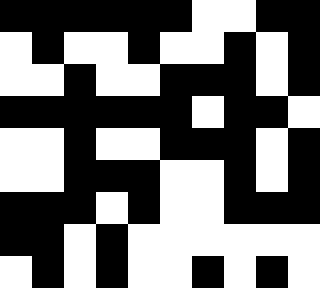[["black", "black", "black", "black", "black", "black", "white", "white", "black", "black"], ["white", "black", "white", "white", "black", "white", "white", "black", "white", "black"], ["white", "white", "black", "white", "white", "black", "black", "black", "white", "black"], ["black", "black", "black", "black", "black", "black", "white", "black", "black", "white"], ["white", "white", "black", "white", "white", "black", "black", "black", "white", "black"], ["white", "white", "black", "black", "black", "white", "white", "black", "white", "black"], ["black", "black", "black", "white", "black", "white", "white", "black", "black", "black"], ["black", "black", "white", "black", "white", "white", "white", "white", "white", "white"], ["white", "black", "white", "black", "white", "white", "black", "white", "black", "white"]]